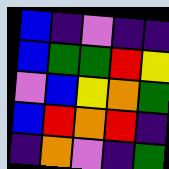[["blue", "indigo", "violet", "indigo", "indigo"], ["blue", "green", "green", "red", "yellow"], ["violet", "blue", "yellow", "orange", "green"], ["blue", "red", "orange", "red", "indigo"], ["indigo", "orange", "violet", "indigo", "green"]]